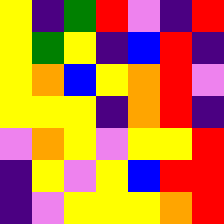[["yellow", "indigo", "green", "red", "violet", "indigo", "red"], ["yellow", "green", "yellow", "indigo", "blue", "red", "indigo"], ["yellow", "orange", "blue", "yellow", "orange", "red", "violet"], ["yellow", "yellow", "yellow", "indigo", "orange", "red", "indigo"], ["violet", "orange", "yellow", "violet", "yellow", "yellow", "red"], ["indigo", "yellow", "violet", "yellow", "blue", "red", "red"], ["indigo", "violet", "yellow", "yellow", "yellow", "orange", "red"]]